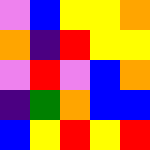[["violet", "blue", "yellow", "yellow", "orange"], ["orange", "indigo", "red", "yellow", "yellow"], ["violet", "red", "violet", "blue", "orange"], ["indigo", "green", "orange", "blue", "blue"], ["blue", "yellow", "red", "yellow", "red"]]